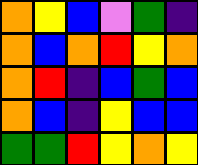[["orange", "yellow", "blue", "violet", "green", "indigo"], ["orange", "blue", "orange", "red", "yellow", "orange"], ["orange", "red", "indigo", "blue", "green", "blue"], ["orange", "blue", "indigo", "yellow", "blue", "blue"], ["green", "green", "red", "yellow", "orange", "yellow"]]